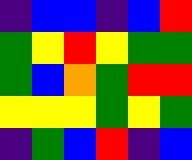[["indigo", "blue", "blue", "indigo", "blue", "red"], ["green", "yellow", "red", "yellow", "green", "green"], ["green", "blue", "orange", "green", "red", "red"], ["yellow", "yellow", "yellow", "green", "yellow", "green"], ["indigo", "green", "blue", "red", "indigo", "blue"]]